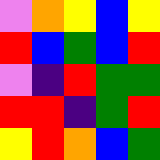[["violet", "orange", "yellow", "blue", "yellow"], ["red", "blue", "green", "blue", "red"], ["violet", "indigo", "red", "green", "green"], ["red", "red", "indigo", "green", "red"], ["yellow", "red", "orange", "blue", "green"]]